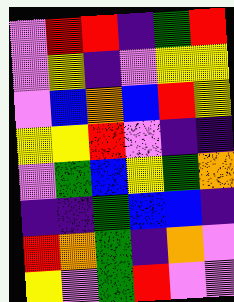[["violet", "red", "red", "indigo", "green", "red"], ["violet", "yellow", "indigo", "violet", "yellow", "yellow"], ["violet", "blue", "orange", "blue", "red", "yellow"], ["yellow", "yellow", "red", "violet", "indigo", "indigo"], ["violet", "green", "blue", "yellow", "green", "orange"], ["indigo", "indigo", "green", "blue", "blue", "indigo"], ["red", "orange", "green", "indigo", "orange", "violet"], ["yellow", "violet", "green", "red", "violet", "violet"]]